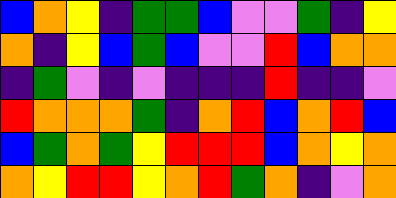[["blue", "orange", "yellow", "indigo", "green", "green", "blue", "violet", "violet", "green", "indigo", "yellow"], ["orange", "indigo", "yellow", "blue", "green", "blue", "violet", "violet", "red", "blue", "orange", "orange"], ["indigo", "green", "violet", "indigo", "violet", "indigo", "indigo", "indigo", "red", "indigo", "indigo", "violet"], ["red", "orange", "orange", "orange", "green", "indigo", "orange", "red", "blue", "orange", "red", "blue"], ["blue", "green", "orange", "green", "yellow", "red", "red", "red", "blue", "orange", "yellow", "orange"], ["orange", "yellow", "red", "red", "yellow", "orange", "red", "green", "orange", "indigo", "violet", "orange"]]